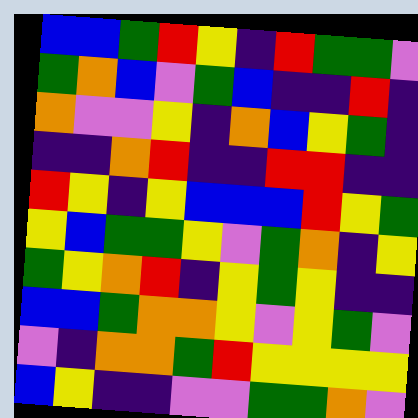[["blue", "blue", "green", "red", "yellow", "indigo", "red", "green", "green", "violet"], ["green", "orange", "blue", "violet", "green", "blue", "indigo", "indigo", "red", "indigo"], ["orange", "violet", "violet", "yellow", "indigo", "orange", "blue", "yellow", "green", "indigo"], ["indigo", "indigo", "orange", "red", "indigo", "indigo", "red", "red", "indigo", "indigo"], ["red", "yellow", "indigo", "yellow", "blue", "blue", "blue", "red", "yellow", "green"], ["yellow", "blue", "green", "green", "yellow", "violet", "green", "orange", "indigo", "yellow"], ["green", "yellow", "orange", "red", "indigo", "yellow", "green", "yellow", "indigo", "indigo"], ["blue", "blue", "green", "orange", "orange", "yellow", "violet", "yellow", "green", "violet"], ["violet", "indigo", "orange", "orange", "green", "red", "yellow", "yellow", "yellow", "yellow"], ["blue", "yellow", "indigo", "indigo", "violet", "violet", "green", "green", "orange", "violet"]]